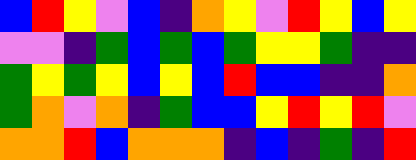[["blue", "red", "yellow", "violet", "blue", "indigo", "orange", "yellow", "violet", "red", "yellow", "blue", "yellow"], ["violet", "violet", "indigo", "green", "blue", "green", "blue", "green", "yellow", "yellow", "green", "indigo", "indigo"], ["green", "yellow", "green", "yellow", "blue", "yellow", "blue", "red", "blue", "blue", "indigo", "indigo", "orange"], ["green", "orange", "violet", "orange", "indigo", "green", "blue", "blue", "yellow", "red", "yellow", "red", "violet"], ["orange", "orange", "red", "blue", "orange", "orange", "orange", "indigo", "blue", "indigo", "green", "indigo", "red"]]